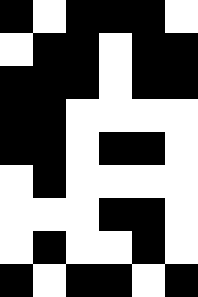[["black", "white", "black", "black", "black", "white"], ["white", "black", "black", "white", "black", "black"], ["black", "black", "black", "white", "black", "black"], ["black", "black", "white", "white", "white", "white"], ["black", "black", "white", "black", "black", "white"], ["white", "black", "white", "white", "white", "white"], ["white", "white", "white", "black", "black", "white"], ["white", "black", "white", "white", "black", "white"], ["black", "white", "black", "black", "white", "black"]]